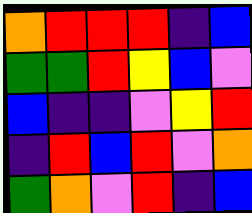[["orange", "red", "red", "red", "indigo", "blue"], ["green", "green", "red", "yellow", "blue", "violet"], ["blue", "indigo", "indigo", "violet", "yellow", "red"], ["indigo", "red", "blue", "red", "violet", "orange"], ["green", "orange", "violet", "red", "indigo", "blue"]]